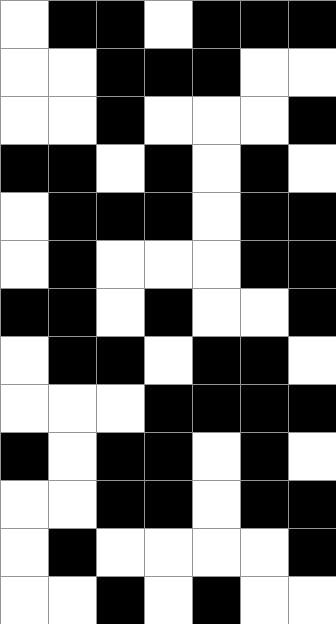[["white", "black", "black", "white", "black", "black", "black"], ["white", "white", "black", "black", "black", "white", "white"], ["white", "white", "black", "white", "white", "white", "black"], ["black", "black", "white", "black", "white", "black", "white"], ["white", "black", "black", "black", "white", "black", "black"], ["white", "black", "white", "white", "white", "black", "black"], ["black", "black", "white", "black", "white", "white", "black"], ["white", "black", "black", "white", "black", "black", "white"], ["white", "white", "white", "black", "black", "black", "black"], ["black", "white", "black", "black", "white", "black", "white"], ["white", "white", "black", "black", "white", "black", "black"], ["white", "black", "white", "white", "white", "white", "black"], ["white", "white", "black", "white", "black", "white", "white"]]